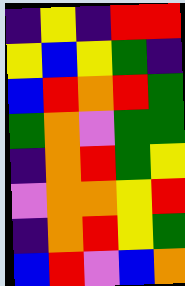[["indigo", "yellow", "indigo", "red", "red"], ["yellow", "blue", "yellow", "green", "indigo"], ["blue", "red", "orange", "red", "green"], ["green", "orange", "violet", "green", "green"], ["indigo", "orange", "red", "green", "yellow"], ["violet", "orange", "orange", "yellow", "red"], ["indigo", "orange", "red", "yellow", "green"], ["blue", "red", "violet", "blue", "orange"]]